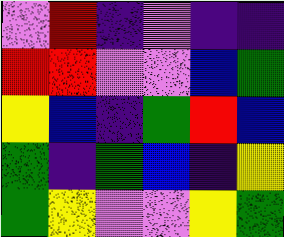[["violet", "red", "indigo", "violet", "indigo", "indigo"], ["red", "red", "violet", "violet", "blue", "green"], ["yellow", "blue", "indigo", "green", "red", "blue"], ["green", "indigo", "green", "blue", "indigo", "yellow"], ["green", "yellow", "violet", "violet", "yellow", "green"]]